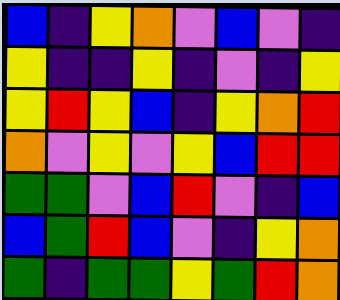[["blue", "indigo", "yellow", "orange", "violet", "blue", "violet", "indigo"], ["yellow", "indigo", "indigo", "yellow", "indigo", "violet", "indigo", "yellow"], ["yellow", "red", "yellow", "blue", "indigo", "yellow", "orange", "red"], ["orange", "violet", "yellow", "violet", "yellow", "blue", "red", "red"], ["green", "green", "violet", "blue", "red", "violet", "indigo", "blue"], ["blue", "green", "red", "blue", "violet", "indigo", "yellow", "orange"], ["green", "indigo", "green", "green", "yellow", "green", "red", "orange"]]